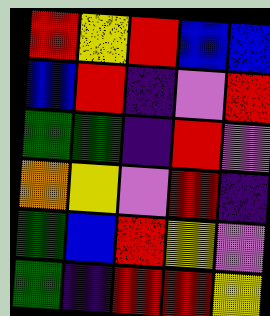[["red", "yellow", "red", "blue", "blue"], ["blue", "red", "indigo", "violet", "red"], ["green", "green", "indigo", "red", "violet"], ["orange", "yellow", "violet", "red", "indigo"], ["green", "blue", "red", "yellow", "violet"], ["green", "indigo", "red", "red", "yellow"]]